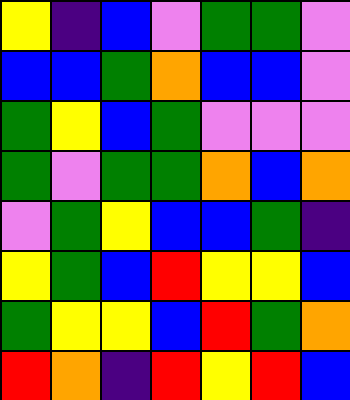[["yellow", "indigo", "blue", "violet", "green", "green", "violet"], ["blue", "blue", "green", "orange", "blue", "blue", "violet"], ["green", "yellow", "blue", "green", "violet", "violet", "violet"], ["green", "violet", "green", "green", "orange", "blue", "orange"], ["violet", "green", "yellow", "blue", "blue", "green", "indigo"], ["yellow", "green", "blue", "red", "yellow", "yellow", "blue"], ["green", "yellow", "yellow", "blue", "red", "green", "orange"], ["red", "orange", "indigo", "red", "yellow", "red", "blue"]]